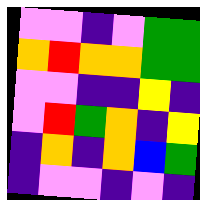[["violet", "violet", "indigo", "violet", "green", "green"], ["orange", "red", "orange", "orange", "green", "green"], ["violet", "violet", "indigo", "indigo", "yellow", "indigo"], ["violet", "red", "green", "orange", "indigo", "yellow"], ["indigo", "orange", "indigo", "orange", "blue", "green"], ["indigo", "violet", "violet", "indigo", "violet", "indigo"]]